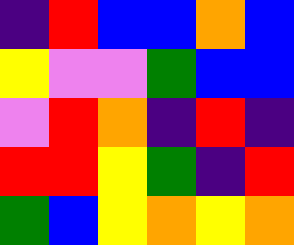[["indigo", "red", "blue", "blue", "orange", "blue"], ["yellow", "violet", "violet", "green", "blue", "blue"], ["violet", "red", "orange", "indigo", "red", "indigo"], ["red", "red", "yellow", "green", "indigo", "red"], ["green", "blue", "yellow", "orange", "yellow", "orange"]]